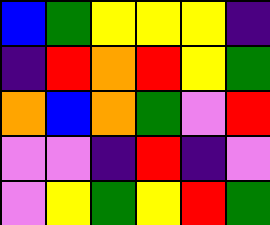[["blue", "green", "yellow", "yellow", "yellow", "indigo"], ["indigo", "red", "orange", "red", "yellow", "green"], ["orange", "blue", "orange", "green", "violet", "red"], ["violet", "violet", "indigo", "red", "indigo", "violet"], ["violet", "yellow", "green", "yellow", "red", "green"]]